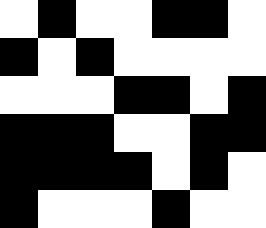[["white", "black", "white", "white", "black", "black", "white"], ["black", "white", "black", "white", "white", "white", "white"], ["white", "white", "white", "black", "black", "white", "black"], ["black", "black", "black", "white", "white", "black", "black"], ["black", "black", "black", "black", "white", "black", "white"], ["black", "white", "white", "white", "black", "white", "white"]]